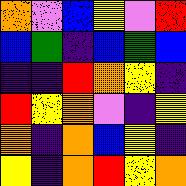[["orange", "violet", "blue", "yellow", "violet", "red"], ["blue", "green", "indigo", "blue", "green", "blue"], ["indigo", "indigo", "red", "orange", "yellow", "indigo"], ["red", "yellow", "orange", "violet", "indigo", "yellow"], ["orange", "indigo", "orange", "blue", "yellow", "indigo"], ["yellow", "indigo", "orange", "red", "yellow", "orange"]]